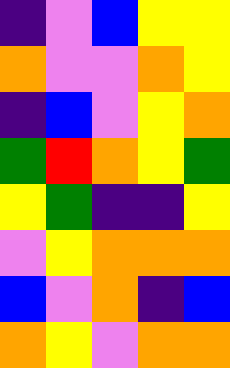[["indigo", "violet", "blue", "yellow", "yellow"], ["orange", "violet", "violet", "orange", "yellow"], ["indigo", "blue", "violet", "yellow", "orange"], ["green", "red", "orange", "yellow", "green"], ["yellow", "green", "indigo", "indigo", "yellow"], ["violet", "yellow", "orange", "orange", "orange"], ["blue", "violet", "orange", "indigo", "blue"], ["orange", "yellow", "violet", "orange", "orange"]]